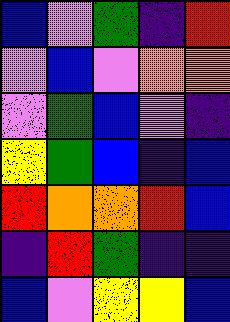[["blue", "violet", "green", "indigo", "red"], ["violet", "blue", "violet", "orange", "orange"], ["violet", "green", "blue", "violet", "indigo"], ["yellow", "green", "blue", "indigo", "blue"], ["red", "orange", "orange", "red", "blue"], ["indigo", "red", "green", "indigo", "indigo"], ["blue", "violet", "yellow", "yellow", "blue"]]